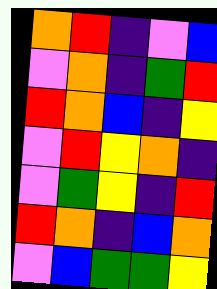[["orange", "red", "indigo", "violet", "blue"], ["violet", "orange", "indigo", "green", "red"], ["red", "orange", "blue", "indigo", "yellow"], ["violet", "red", "yellow", "orange", "indigo"], ["violet", "green", "yellow", "indigo", "red"], ["red", "orange", "indigo", "blue", "orange"], ["violet", "blue", "green", "green", "yellow"]]